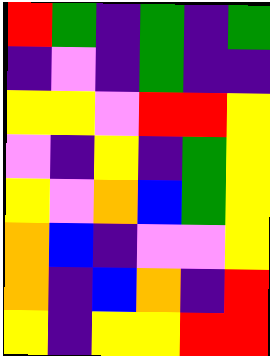[["red", "green", "indigo", "green", "indigo", "green"], ["indigo", "violet", "indigo", "green", "indigo", "indigo"], ["yellow", "yellow", "violet", "red", "red", "yellow"], ["violet", "indigo", "yellow", "indigo", "green", "yellow"], ["yellow", "violet", "orange", "blue", "green", "yellow"], ["orange", "blue", "indigo", "violet", "violet", "yellow"], ["orange", "indigo", "blue", "orange", "indigo", "red"], ["yellow", "indigo", "yellow", "yellow", "red", "red"]]